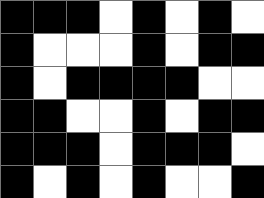[["black", "black", "black", "white", "black", "white", "black", "white"], ["black", "white", "white", "white", "black", "white", "black", "black"], ["black", "white", "black", "black", "black", "black", "white", "white"], ["black", "black", "white", "white", "black", "white", "black", "black"], ["black", "black", "black", "white", "black", "black", "black", "white"], ["black", "white", "black", "white", "black", "white", "white", "black"]]